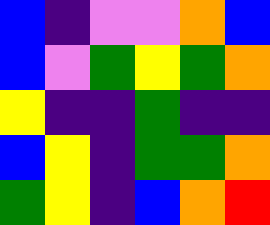[["blue", "indigo", "violet", "violet", "orange", "blue"], ["blue", "violet", "green", "yellow", "green", "orange"], ["yellow", "indigo", "indigo", "green", "indigo", "indigo"], ["blue", "yellow", "indigo", "green", "green", "orange"], ["green", "yellow", "indigo", "blue", "orange", "red"]]